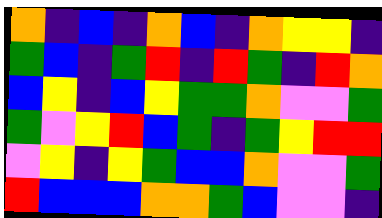[["orange", "indigo", "blue", "indigo", "orange", "blue", "indigo", "orange", "yellow", "yellow", "indigo"], ["green", "blue", "indigo", "green", "red", "indigo", "red", "green", "indigo", "red", "orange"], ["blue", "yellow", "indigo", "blue", "yellow", "green", "green", "orange", "violet", "violet", "green"], ["green", "violet", "yellow", "red", "blue", "green", "indigo", "green", "yellow", "red", "red"], ["violet", "yellow", "indigo", "yellow", "green", "blue", "blue", "orange", "violet", "violet", "green"], ["red", "blue", "blue", "blue", "orange", "orange", "green", "blue", "violet", "violet", "indigo"]]